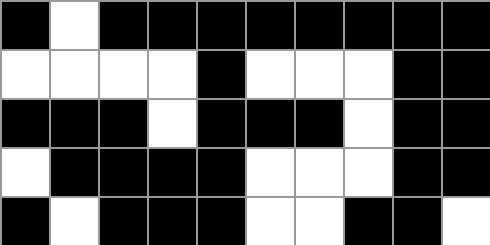[["black", "white", "black", "black", "black", "black", "black", "black", "black", "black"], ["white", "white", "white", "white", "black", "white", "white", "white", "black", "black"], ["black", "black", "black", "white", "black", "black", "black", "white", "black", "black"], ["white", "black", "black", "black", "black", "white", "white", "white", "black", "black"], ["black", "white", "black", "black", "black", "white", "white", "black", "black", "white"]]